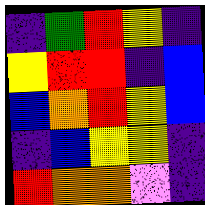[["indigo", "green", "red", "yellow", "indigo"], ["yellow", "red", "red", "indigo", "blue"], ["blue", "orange", "red", "yellow", "blue"], ["indigo", "blue", "yellow", "yellow", "indigo"], ["red", "orange", "orange", "violet", "indigo"]]